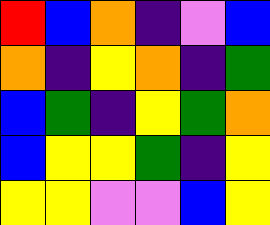[["red", "blue", "orange", "indigo", "violet", "blue"], ["orange", "indigo", "yellow", "orange", "indigo", "green"], ["blue", "green", "indigo", "yellow", "green", "orange"], ["blue", "yellow", "yellow", "green", "indigo", "yellow"], ["yellow", "yellow", "violet", "violet", "blue", "yellow"]]